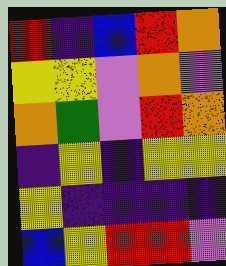[["red", "indigo", "blue", "red", "orange"], ["yellow", "yellow", "violet", "orange", "violet"], ["orange", "green", "violet", "red", "orange"], ["indigo", "yellow", "indigo", "yellow", "yellow"], ["yellow", "indigo", "indigo", "indigo", "indigo"], ["blue", "yellow", "red", "red", "violet"]]